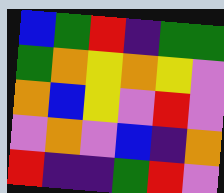[["blue", "green", "red", "indigo", "green", "green"], ["green", "orange", "yellow", "orange", "yellow", "violet"], ["orange", "blue", "yellow", "violet", "red", "violet"], ["violet", "orange", "violet", "blue", "indigo", "orange"], ["red", "indigo", "indigo", "green", "red", "violet"]]